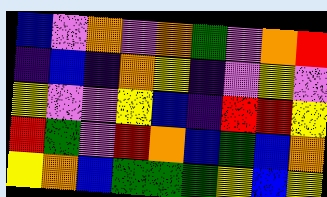[["blue", "violet", "orange", "violet", "orange", "green", "violet", "orange", "red"], ["indigo", "blue", "indigo", "orange", "yellow", "indigo", "violet", "yellow", "violet"], ["yellow", "violet", "violet", "yellow", "blue", "indigo", "red", "red", "yellow"], ["red", "green", "violet", "red", "orange", "blue", "green", "blue", "orange"], ["yellow", "orange", "blue", "green", "green", "green", "yellow", "blue", "yellow"]]